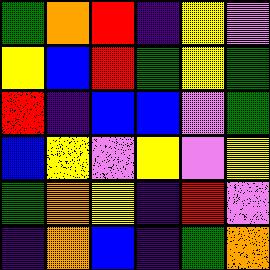[["green", "orange", "red", "indigo", "yellow", "violet"], ["yellow", "blue", "red", "green", "yellow", "green"], ["red", "indigo", "blue", "blue", "violet", "green"], ["blue", "yellow", "violet", "yellow", "violet", "yellow"], ["green", "orange", "yellow", "indigo", "red", "violet"], ["indigo", "orange", "blue", "indigo", "green", "orange"]]